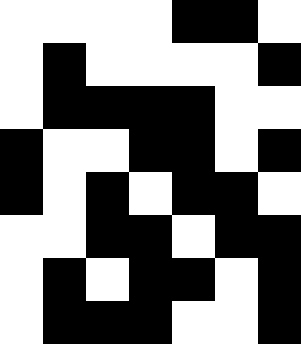[["white", "white", "white", "white", "black", "black", "white"], ["white", "black", "white", "white", "white", "white", "black"], ["white", "black", "black", "black", "black", "white", "white"], ["black", "white", "white", "black", "black", "white", "black"], ["black", "white", "black", "white", "black", "black", "white"], ["white", "white", "black", "black", "white", "black", "black"], ["white", "black", "white", "black", "black", "white", "black"], ["white", "black", "black", "black", "white", "white", "black"]]